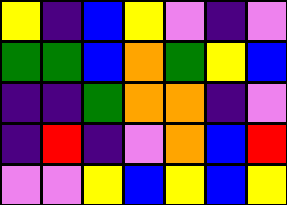[["yellow", "indigo", "blue", "yellow", "violet", "indigo", "violet"], ["green", "green", "blue", "orange", "green", "yellow", "blue"], ["indigo", "indigo", "green", "orange", "orange", "indigo", "violet"], ["indigo", "red", "indigo", "violet", "orange", "blue", "red"], ["violet", "violet", "yellow", "blue", "yellow", "blue", "yellow"]]